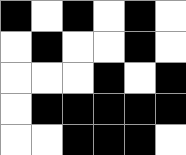[["black", "white", "black", "white", "black", "white"], ["white", "black", "white", "white", "black", "white"], ["white", "white", "white", "black", "white", "black"], ["white", "black", "black", "black", "black", "black"], ["white", "white", "black", "black", "black", "white"]]